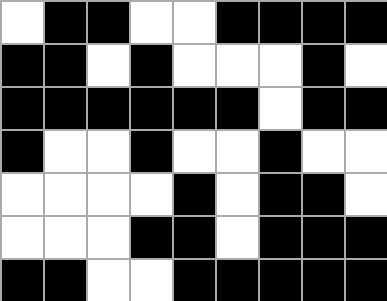[["white", "black", "black", "white", "white", "black", "black", "black", "black"], ["black", "black", "white", "black", "white", "white", "white", "black", "white"], ["black", "black", "black", "black", "black", "black", "white", "black", "black"], ["black", "white", "white", "black", "white", "white", "black", "white", "white"], ["white", "white", "white", "white", "black", "white", "black", "black", "white"], ["white", "white", "white", "black", "black", "white", "black", "black", "black"], ["black", "black", "white", "white", "black", "black", "black", "black", "black"]]